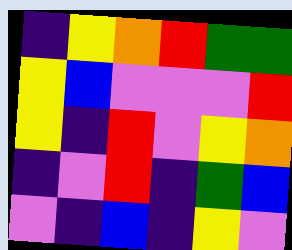[["indigo", "yellow", "orange", "red", "green", "green"], ["yellow", "blue", "violet", "violet", "violet", "red"], ["yellow", "indigo", "red", "violet", "yellow", "orange"], ["indigo", "violet", "red", "indigo", "green", "blue"], ["violet", "indigo", "blue", "indigo", "yellow", "violet"]]